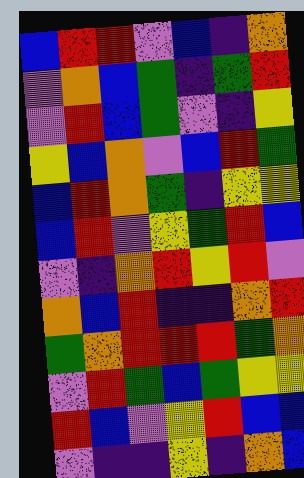[["blue", "red", "red", "violet", "blue", "indigo", "orange"], ["violet", "orange", "blue", "green", "indigo", "green", "red"], ["violet", "red", "blue", "green", "violet", "indigo", "yellow"], ["yellow", "blue", "orange", "violet", "blue", "red", "green"], ["blue", "red", "orange", "green", "indigo", "yellow", "yellow"], ["blue", "red", "violet", "yellow", "green", "red", "blue"], ["violet", "indigo", "orange", "red", "yellow", "red", "violet"], ["orange", "blue", "red", "indigo", "indigo", "orange", "red"], ["green", "orange", "red", "red", "red", "green", "orange"], ["violet", "red", "green", "blue", "green", "yellow", "yellow"], ["red", "blue", "violet", "yellow", "red", "blue", "blue"], ["violet", "indigo", "indigo", "yellow", "indigo", "orange", "blue"]]